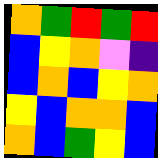[["orange", "green", "red", "green", "red"], ["blue", "yellow", "orange", "violet", "indigo"], ["blue", "orange", "blue", "yellow", "orange"], ["yellow", "blue", "orange", "orange", "blue"], ["orange", "blue", "green", "yellow", "blue"]]